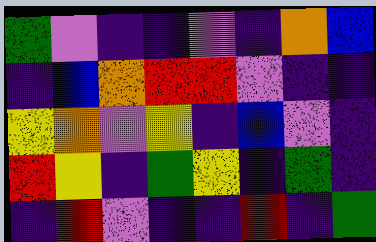[["green", "violet", "indigo", "indigo", "violet", "indigo", "orange", "blue"], ["indigo", "blue", "orange", "red", "red", "violet", "indigo", "indigo"], ["yellow", "orange", "violet", "yellow", "indigo", "blue", "violet", "indigo"], ["red", "yellow", "indigo", "green", "yellow", "indigo", "green", "indigo"], ["indigo", "red", "violet", "indigo", "indigo", "red", "indigo", "green"]]